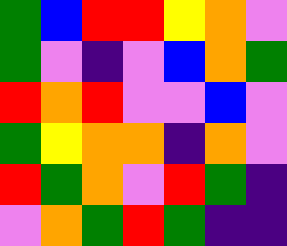[["green", "blue", "red", "red", "yellow", "orange", "violet"], ["green", "violet", "indigo", "violet", "blue", "orange", "green"], ["red", "orange", "red", "violet", "violet", "blue", "violet"], ["green", "yellow", "orange", "orange", "indigo", "orange", "violet"], ["red", "green", "orange", "violet", "red", "green", "indigo"], ["violet", "orange", "green", "red", "green", "indigo", "indigo"]]